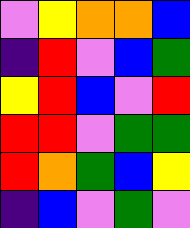[["violet", "yellow", "orange", "orange", "blue"], ["indigo", "red", "violet", "blue", "green"], ["yellow", "red", "blue", "violet", "red"], ["red", "red", "violet", "green", "green"], ["red", "orange", "green", "blue", "yellow"], ["indigo", "blue", "violet", "green", "violet"]]